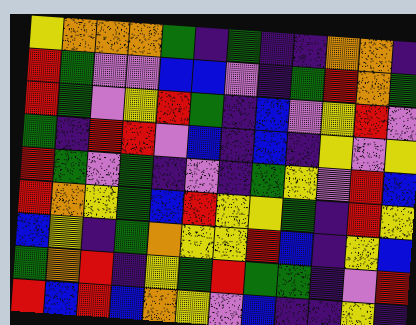[["yellow", "orange", "orange", "orange", "green", "indigo", "green", "indigo", "indigo", "orange", "orange", "indigo"], ["red", "green", "violet", "violet", "blue", "blue", "violet", "indigo", "green", "red", "orange", "green"], ["red", "green", "violet", "yellow", "red", "green", "indigo", "blue", "violet", "yellow", "red", "violet"], ["green", "indigo", "red", "red", "violet", "blue", "indigo", "blue", "indigo", "yellow", "violet", "yellow"], ["red", "green", "violet", "green", "indigo", "violet", "indigo", "green", "yellow", "violet", "red", "blue"], ["red", "orange", "yellow", "green", "blue", "red", "yellow", "yellow", "green", "indigo", "red", "yellow"], ["blue", "yellow", "indigo", "green", "orange", "yellow", "yellow", "red", "blue", "indigo", "yellow", "blue"], ["green", "orange", "red", "indigo", "yellow", "green", "red", "green", "green", "indigo", "violet", "red"], ["red", "blue", "red", "blue", "orange", "yellow", "violet", "blue", "indigo", "indigo", "yellow", "indigo"]]